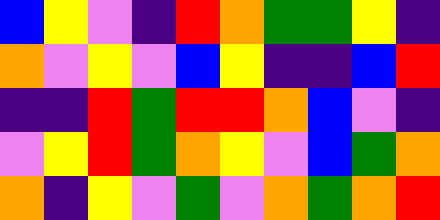[["blue", "yellow", "violet", "indigo", "red", "orange", "green", "green", "yellow", "indigo"], ["orange", "violet", "yellow", "violet", "blue", "yellow", "indigo", "indigo", "blue", "red"], ["indigo", "indigo", "red", "green", "red", "red", "orange", "blue", "violet", "indigo"], ["violet", "yellow", "red", "green", "orange", "yellow", "violet", "blue", "green", "orange"], ["orange", "indigo", "yellow", "violet", "green", "violet", "orange", "green", "orange", "red"]]